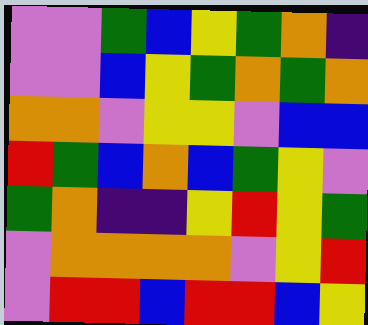[["violet", "violet", "green", "blue", "yellow", "green", "orange", "indigo"], ["violet", "violet", "blue", "yellow", "green", "orange", "green", "orange"], ["orange", "orange", "violet", "yellow", "yellow", "violet", "blue", "blue"], ["red", "green", "blue", "orange", "blue", "green", "yellow", "violet"], ["green", "orange", "indigo", "indigo", "yellow", "red", "yellow", "green"], ["violet", "orange", "orange", "orange", "orange", "violet", "yellow", "red"], ["violet", "red", "red", "blue", "red", "red", "blue", "yellow"]]